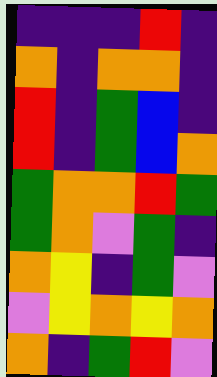[["indigo", "indigo", "indigo", "red", "indigo"], ["orange", "indigo", "orange", "orange", "indigo"], ["red", "indigo", "green", "blue", "indigo"], ["red", "indigo", "green", "blue", "orange"], ["green", "orange", "orange", "red", "green"], ["green", "orange", "violet", "green", "indigo"], ["orange", "yellow", "indigo", "green", "violet"], ["violet", "yellow", "orange", "yellow", "orange"], ["orange", "indigo", "green", "red", "violet"]]